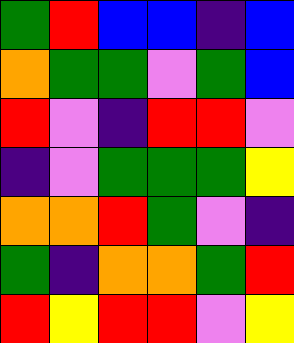[["green", "red", "blue", "blue", "indigo", "blue"], ["orange", "green", "green", "violet", "green", "blue"], ["red", "violet", "indigo", "red", "red", "violet"], ["indigo", "violet", "green", "green", "green", "yellow"], ["orange", "orange", "red", "green", "violet", "indigo"], ["green", "indigo", "orange", "orange", "green", "red"], ["red", "yellow", "red", "red", "violet", "yellow"]]